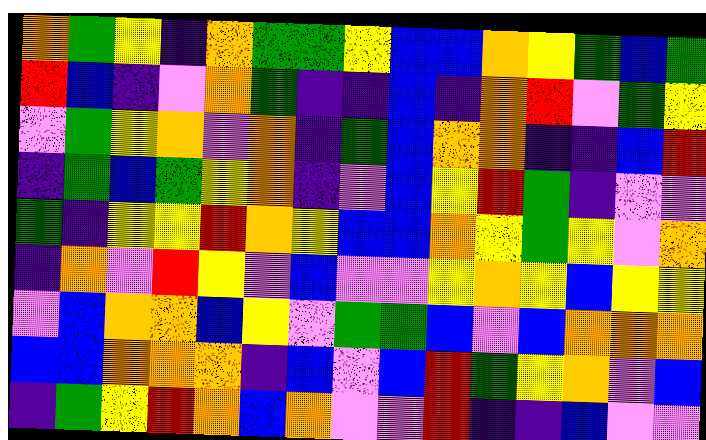[["orange", "green", "yellow", "indigo", "orange", "green", "green", "yellow", "blue", "blue", "orange", "yellow", "green", "blue", "green"], ["red", "blue", "indigo", "violet", "orange", "green", "indigo", "indigo", "blue", "indigo", "orange", "red", "violet", "green", "yellow"], ["violet", "green", "yellow", "orange", "violet", "orange", "indigo", "green", "blue", "orange", "orange", "indigo", "indigo", "blue", "red"], ["indigo", "green", "blue", "green", "yellow", "orange", "indigo", "violet", "blue", "yellow", "red", "green", "indigo", "violet", "violet"], ["green", "indigo", "yellow", "yellow", "red", "orange", "yellow", "blue", "blue", "orange", "yellow", "green", "yellow", "violet", "orange"], ["indigo", "orange", "violet", "red", "yellow", "violet", "blue", "violet", "violet", "yellow", "orange", "yellow", "blue", "yellow", "yellow"], ["violet", "blue", "orange", "orange", "blue", "yellow", "violet", "green", "green", "blue", "violet", "blue", "orange", "orange", "orange"], ["blue", "blue", "orange", "orange", "orange", "indigo", "blue", "violet", "blue", "red", "green", "yellow", "orange", "violet", "blue"], ["indigo", "green", "yellow", "red", "orange", "blue", "orange", "violet", "violet", "red", "indigo", "indigo", "blue", "violet", "violet"]]